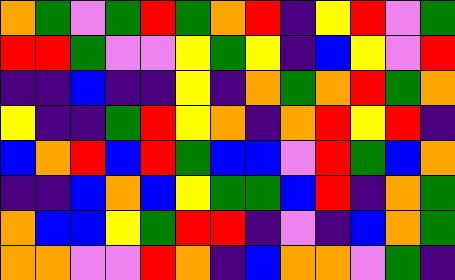[["orange", "green", "violet", "green", "red", "green", "orange", "red", "indigo", "yellow", "red", "violet", "green"], ["red", "red", "green", "violet", "violet", "yellow", "green", "yellow", "indigo", "blue", "yellow", "violet", "red"], ["indigo", "indigo", "blue", "indigo", "indigo", "yellow", "indigo", "orange", "green", "orange", "red", "green", "orange"], ["yellow", "indigo", "indigo", "green", "red", "yellow", "orange", "indigo", "orange", "red", "yellow", "red", "indigo"], ["blue", "orange", "red", "blue", "red", "green", "blue", "blue", "violet", "red", "green", "blue", "orange"], ["indigo", "indigo", "blue", "orange", "blue", "yellow", "green", "green", "blue", "red", "indigo", "orange", "green"], ["orange", "blue", "blue", "yellow", "green", "red", "red", "indigo", "violet", "indigo", "blue", "orange", "green"], ["orange", "orange", "violet", "violet", "red", "orange", "indigo", "blue", "orange", "orange", "violet", "green", "indigo"]]